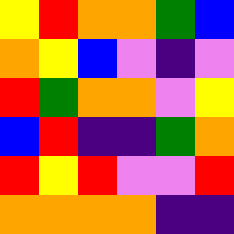[["yellow", "red", "orange", "orange", "green", "blue"], ["orange", "yellow", "blue", "violet", "indigo", "violet"], ["red", "green", "orange", "orange", "violet", "yellow"], ["blue", "red", "indigo", "indigo", "green", "orange"], ["red", "yellow", "red", "violet", "violet", "red"], ["orange", "orange", "orange", "orange", "indigo", "indigo"]]